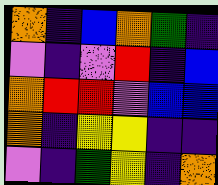[["orange", "indigo", "blue", "orange", "green", "indigo"], ["violet", "indigo", "violet", "red", "indigo", "blue"], ["orange", "red", "red", "violet", "blue", "blue"], ["orange", "indigo", "yellow", "yellow", "indigo", "indigo"], ["violet", "indigo", "green", "yellow", "indigo", "orange"]]